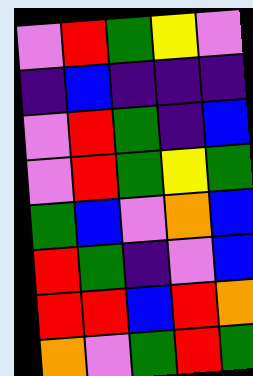[["violet", "red", "green", "yellow", "violet"], ["indigo", "blue", "indigo", "indigo", "indigo"], ["violet", "red", "green", "indigo", "blue"], ["violet", "red", "green", "yellow", "green"], ["green", "blue", "violet", "orange", "blue"], ["red", "green", "indigo", "violet", "blue"], ["red", "red", "blue", "red", "orange"], ["orange", "violet", "green", "red", "green"]]